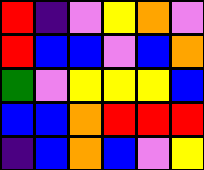[["red", "indigo", "violet", "yellow", "orange", "violet"], ["red", "blue", "blue", "violet", "blue", "orange"], ["green", "violet", "yellow", "yellow", "yellow", "blue"], ["blue", "blue", "orange", "red", "red", "red"], ["indigo", "blue", "orange", "blue", "violet", "yellow"]]